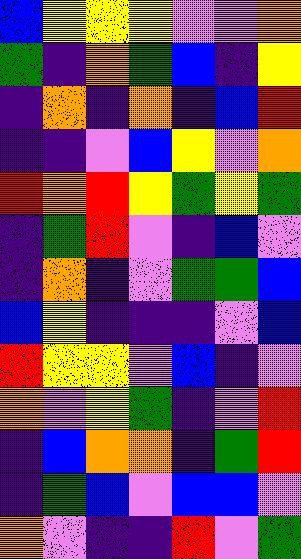[["blue", "yellow", "yellow", "yellow", "violet", "violet", "orange"], ["green", "indigo", "orange", "green", "blue", "indigo", "yellow"], ["indigo", "orange", "indigo", "orange", "indigo", "blue", "red"], ["indigo", "indigo", "violet", "blue", "yellow", "violet", "orange"], ["red", "orange", "red", "yellow", "green", "yellow", "green"], ["indigo", "green", "red", "violet", "indigo", "blue", "violet"], ["indigo", "orange", "indigo", "violet", "green", "green", "blue"], ["blue", "yellow", "indigo", "indigo", "indigo", "violet", "blue"], ["red", "yellow", "yellow", "violet", "blue", "indigo", "violet"], ["orange", "violet", "yellow", "green", "indigo", "violet", "red"], ["indigo", "blue", "orange", "orange", "indigo", "green", "red"], ["indigo", "green", "blue", "violet", "blue", "blue", "violet"], ["orange", "violet", "indigo", "indigo", "red", "violet", "green"]]